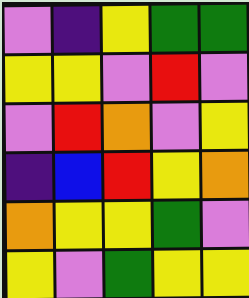[["violet", "indigo", "yellow", "green", "green"], ["yellow", "yellow", "violet", "red", "violet"], ["violet", "red", "orange", "violet", "yellow"], ["indigo", "blue", "red", "yellow", "orange"], ["orange", "yellow", "yellow", "green", "violet"], ["yellow", "violet", "green", "yellow", "yellow"]]